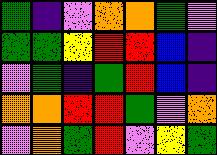[["green", "indigo", "violet", "orange", "orange", "green", "violet"], ["green", "green", "yellow", "red", "red", "blue", "indigo"], ["violet", "green", "indigo", "green", "red", "blue", "indigo"], ["orange", "orange", "red", "red", "green", "violet", "orange"], ["violet", "orange", "green", "red", "violet", "yellow", "green"]]